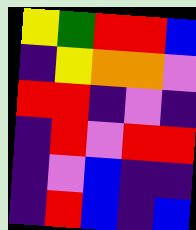[["yellow", "green", "red", "red", "blue"], ["indigo", "yellow", "orange", "orange", "violet"], ["red", "red", "indigo", "violet", "indigo"], ["indigo", "red", "violet", "red", "red"], ["indigo", "violet", "blue", "indigo", "indigo"], ["indigo", "red", "blue", "indigo", "blue"]]